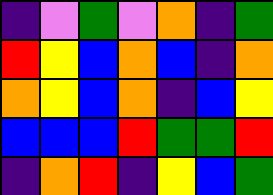[["indigo", "violet", "green", "violet", "orange", "indigo", "green"], ["red", "yellow", "blue", "orange", "blue", "indigo", "orange"], ["orange", "yellow", "blue", "orange", "indigo", "blue", "yellow"], ["blue", "blue", "blue", "red", "green", "green", "red"], ["indigo", "orange", "red", "indigo", "yellow", "blue", "green"]]